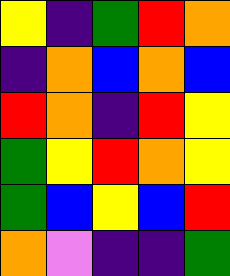[["yellow", "indigo", "green", "red", "orange"], ["indigo", "orange", "blue", "orange", "blue"], ["red", "orange", "indigo", "red", "yellow"], ["green", "yellow", "red", "orange", "yellow"], ["green", "blue", "yellow", "blue", "red"], ["orange", "violet", "indigo", "indigo", "green"]]